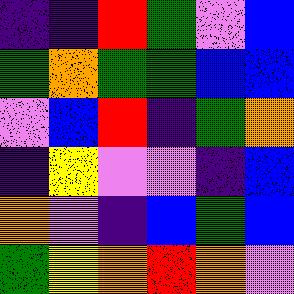[["indigo", "indigo", "red", "green", "violet", "blue"], ["green", "orange", "green", "green", "blue", "blue"], ["violet", "blue", "red", "indigo", "green", "orange"], ["indigo", "yellow", "violet", "violet", "indigo", "blue"], ["orange", "violet", "indigo", "blue", "green", "blue"], ["green", "yellow", "orange", "red", "orange", "violet"]]